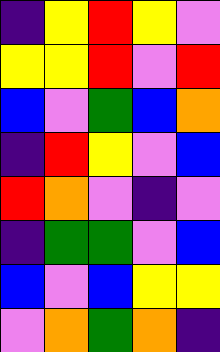[["indigo", "yellow", "red", "yellow", "violet"], ["yellow", "yellow", "red", "violet", "red"], ["blue", "violet", "green", "blue", "orange"], ["indigo", "red", "yellow", "violet", "blue"], ["red", "orange", "violet", "indigo", "violet"], ["indigo", "green", "green", "violet", "blue"], ["blue", "violet", "blue", "yellow", "yellow"], ["violet", "orange", "green", "orange", "indigo"]]